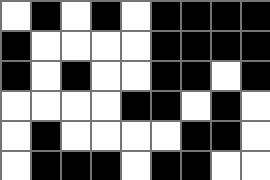[["white", "black", "white", "black", "white", "black", "black", "black", "black"], ["black", "white", "white", "white", "white", "black", "black", "black", "black"], ["black", "white", "black", "white", "white", "black", "black", "white", "black"], ["white", "white", "white", "white", "black", "black", "white", "black", "white"], ["white", "black", "white", "white", "white", "white", "black", "black", "white"], ["white", "black", "black", "black", "white", "black", "black", "white", "white"]]